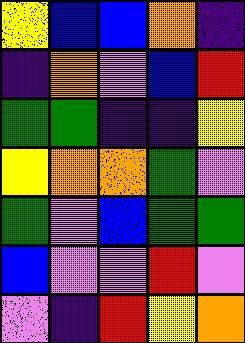[["yellow", "blue", "blue", "orange", "indigo"], ["indigo", "orange", "violet", "blue", "red"], ["green", "green", "indigo", "indigo", "yellow"], ["yellow", "orange", "orange", "green", "violet"], ["green", "violet", "blue", "green", "green"], ["blue", "violet", "violet", "red", "violet"], ["violet", "indigo", "red", "yellow", "orange"]]